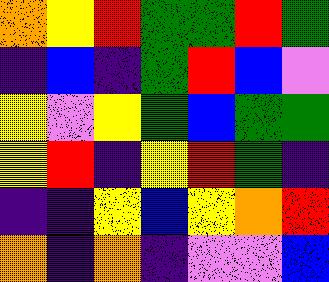[["orange", "yellow", "red", "green", "green", "red", "green"], ["indigo", "blue", "indigo", "green", "red", "blue", "violet"], ["yellow", "violet", "yellow", "green", "blue", "green", "green"], ["yellow", "red", "indigo", "yellow", "red", "green", "indigo"], ["indigo", "indigo", "yellow", "blue", "yellow", "orange", "red"], ["orange", "indigo", "orange", "indigo", "violet", "violet", "blue"]]